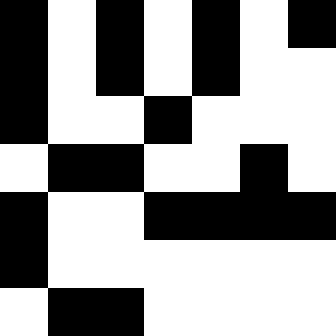[["black", "white", "black", "white", "black", "white", "black"], ["black", "white", "black", "white", "black", "white", "white"], ["black", "white", "white", "black", "white", "white", "white"], ["white", "black", "black", "white", "white", "black", "white"], ["black", "white", "white", "black", "black", "black", "black"], ["black", "white", "white", "white", "white", "white", "white"], ["white", "black", "black", "white", "white", "white", "white"]]